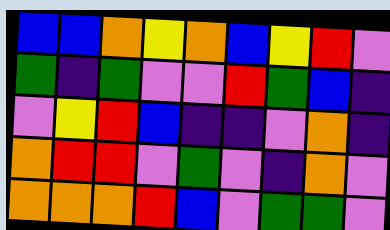[["blue", "blue", "orange", "yellow", "orange", "blue", "yellow", "red", "violet"], ["green", "indigo", "green", "violet", "violet", "red", "green", "blue", "indigo"], ["violet", "yellow", "red", "blue", "indigo", "indigo", "violet", "orange", "indigo"], ["orange", "red", "red", "violet", "green", "violet", "indigo", "orange", "violet"], ["orange", "orange", "orange", "red", "blue", "violet", "green", "green", "violet"]]